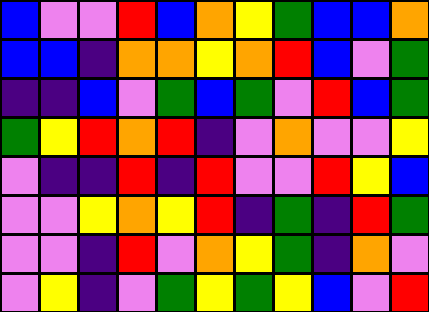[["blue", "violet", "violet", "red", "blue", "orange", "yellow", "green", "blue", "blue", "orange"], ["blue", "blue", "indigo", "orange", "orange", "yellow", "orange", "red", "blue", "violet", "green"], ["indigo", "indigo", "blue", "violet", "green", "blue", "green", "violet", "red", "blue", "green"], ["green", "yellow", "red", "orange", "red", "indigo", "violet", "orange", "violet", "violet", "yellow"], ["violet", "indigo", "indigo", "red", "indigo", "red", "violet", "violet", "red", "yellow", "blue"], ["violet", "violet", "yellow", "orange", "yellow", "red", "indigo", "green", "indigo", "red", "green"], ["violet", "violet", "indigo", "red", "violet", "orange", "yellow", "green", "indigo", "orange", "violet"], ["violet", "yellow", "indigo", "violet", "green", "yellow", "green", "yellow", "blue", "violet", "red"]]